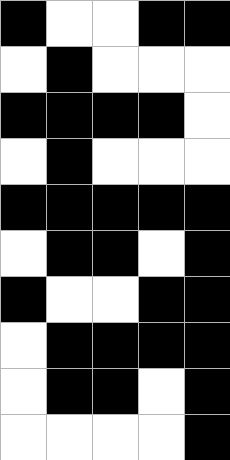[["black", "white", "white", "black", "black"], ["white", "black", "white", "white", "white"], ["black", "black", "black", "black", "white"], ["white", "black", "white", "white", "white"], ["black", "black", "black", "black", "black"], ["white", "black", "black", "white", "black"], ["black", "white", "white", "black", "black"], ["white", "black", "black", "black", "black"], ["white", "black", "black", "white", "black"], ["white", "white", "white", "white", "black"]]